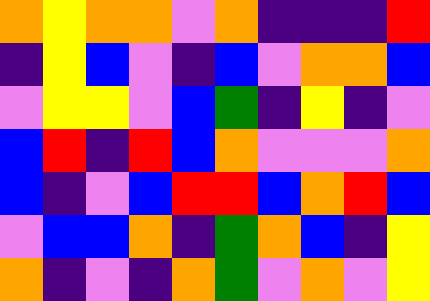[["orange", "yellow", "orange", "orange", "violet", "orange", "indigo", "indigo", "indigo", "red"], ["indigo", "yellow", "blue", "violet", "indigo", "blue", "violet", "orange", "orange", "blue"], ["violet", "yellow", "yellow", "violet", "blue", "green", "indigo", "yellow", "indigo", "violet"], ["blue", "red", "indigo", "red", "blue", "orange", "violet", "violet", "violet", "orange"], ["blue", "indigo", "violet", "blue", "red", "red", "blue", "orange", "red", "blue"], ["violet", "blue", "blue", "orange", "indigo", "green", "orange", "blue", "indigo", "yellow"], ["orange", "indigo", "violet", "indigo", "orange", "green", "violet", "orange", "violet", "yellow"]]